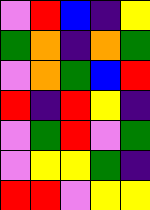[["violet", "red", "blue", "indigo", "yellow"], ["green", "orange", "indigo", "orange", "green"], ["violet", "orange", "green", "blue", "red"], ["red", "indigo", "red", "yellow", "indigo"], ["violet", "green", "red", "violet", "green"], ["violet", "yellow", "yellow", "green", "indigo"], ["red", "red", "violet", "yellow", "yellow"]]